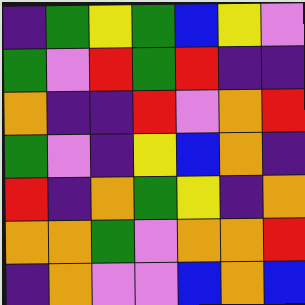[["indigo", "green", "yellow", "green", "blue", "yellow", "violet"], ["green", "violet", "red", "green", "red", "indigo", "indigo"], ["orange", "indigo", "indigo", "red", "violet", "orange", "red"], ["green", "violet", "indigo", "yellow", "blue", "orange", "indigo"], ["red", "indigo", "orange", "green", "yellow", "indigo", "orange"], ["orange", "orange", "green", "violet", "orange", "orange", "red"], ["indigo", "orange", "violet", "violet", "blue", "orange", "blue"]]